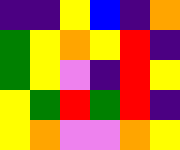[["indigo", "indigo", "yellow", "blue", "indigo", "orange"], ["green", "yellow", "orange", "yellow", "red", "indigo"], ["green", "yellow", "violet", "indigo", "red", "yellow"], ["yellow", "green", "red", "green", "red", "indigo"], ["yellow", "orange", "violet", "violet", "orange", "yellow"]]